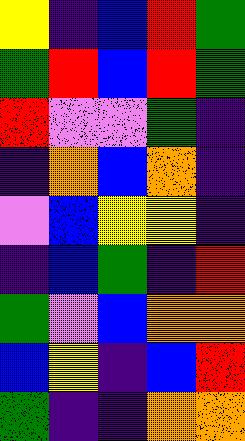[["yellow", "indigo", "blue", "red", "green"], ["green", "red", "blue", "red", "green"], ["red", "violet", "violet", "green", "indigo"], ["indigo", "orange", "blue", "orange", "indigo"], ["violet", "blue", "yellow", "yellow", "indigo"], ["indigo", "blue", "green", "indigo", "red"], ["green", "violet", "blue", "orange", "orange"], ["blue", "yellow", "indigo", "blue", "red"], ["green", "indigo", "indigo", "orange", "orange"]]